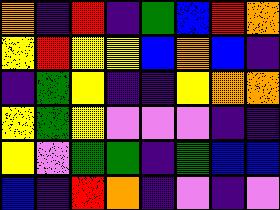[["orange", "indigo", "red", "indigo", "green", "blue", "red", "orange"], ["yellow", "red", "yellow", "yellow", "blue", "orange", "blue", "indigo"], ["indigo", "green", "yellow", "indigo", "indigo", "yellow", "orange", "orange"], ["yellow", "green", "yellow", "violet", "violet", "violet", "indigo", "indigo"], ["yellow", "violet", "green", "green", "indigo", "green", "blue", "blue"], ["blue", "indigo", "red", "orange", "indigo", "violet", "indigo", "violet"]]